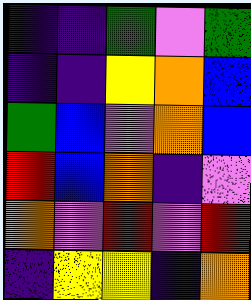[["indigo", "indigo", "green", "violet", "green"], ["indigo", "indigo", "yellow", "orange", "blue"], ["green", "blue", "violet", "orange", "blue"], ["red", "blue", "orange", "indigo", "violet"], ["orange", "violet", "red", "violet", "red"], ["indigo", "yellow", "yellow", "indigo", "orange"]]